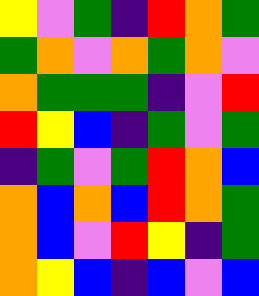[["yellow", "violet", "green", "indigo", "red", "orange", "green"], ["green", "orange", "violet", "orange", "green", "orange", "violet"], ["orange", "green", "green", "green", "indigo", "violet", "red"], ["red", "yellow", "blue", "indigo", "green", "violet", "green"], ["indigo", "green", "violet", "green", "red", "orange", "blue"], ["orange", "blue", "orange", "blue", "red", "orange", "green"], ["orange", "blue", "violet", "red", "yellow", "indigo", "green"], ["orange", "yellow", "blue", "indigo", "blue", "violet", "blue"]]